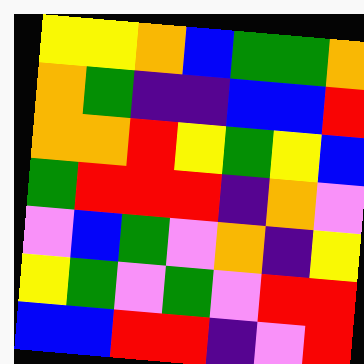[["yellow", "yellow", "orange", "blue", "green", "green", "orange"], ["orange", "green", "indigo", "indigo", "blue", "blue", "red"], ["orange", "orange", "red", "yellow", "green", "yellow", "blue"], ["green", "red", "red", "red", "indigo", "orange", "violet"], ["violet", "blue", "green", "violet", "orange", "indigo", "yellow"], ["yellow", "green", "violet", "green", "violet", "red", "red"], ["blue", "blue", "red", "red", "indigo", "violet", "red"]]